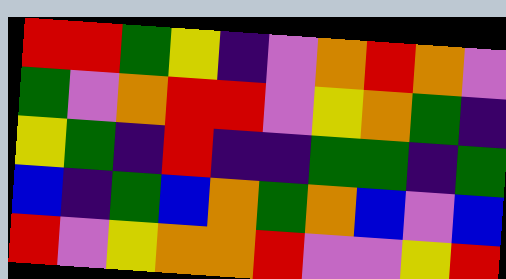[["red", "red", "green", "yellow", "indigo", "violet", "orange", "red", "orange", "violet"], ["green", "violet", "orange", "red", "red", "violet", "yellow", "orange", "green", "indigo"], ["yellow", "green", "indigo", "red", "indigo", "indigo", "green", "green", "indigo", "green"], ["blue", "indigo", "green", "blue", "orange", "green", "orange", "blue", "violet", "blue"], ["red", "violet", "yellow", "orange", "orange", "red", "violet", "violet", "yellow", "red"]]